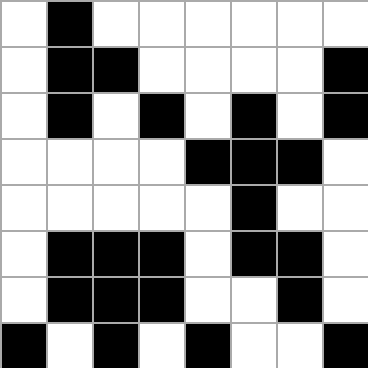[["white", "black", "white", "white", "white", "white", "white", "white"], ["white", "black", "black", "white", "white", "white", "white", "black"], ["white", "black", "white", "black", "white", "black", "white", "black"], ["white", "white", "white", "white", "black", "black", "black", "white"], ["white", "white", "white", "white", "white", "black", "white", "white"], ["white", "black", "black", "black", "white", "black", "black", "white"], ["white", "black", "black", "black", "white", "white", "black", "white"], ["black", "white", "black", "white", "black", "white", "white", "black"]]